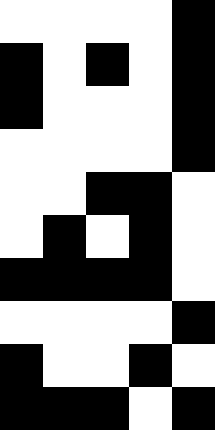[["white", "white", "white", "white", "black"], ["black", "white", "black", "white", "black"], ["black", "white", "white", "white", "black"], ["white", "white", "white", "white", "black"], ["white", "white", "black", "black", "white"], ["white", "black", "white", "black", "white"], ["black", "black", "black", "black", "white"], ["white", "white", "white", "white", "black"], ["black", "white", "white", "black", "white"], ["black", "black", "black", "white", "black"]]